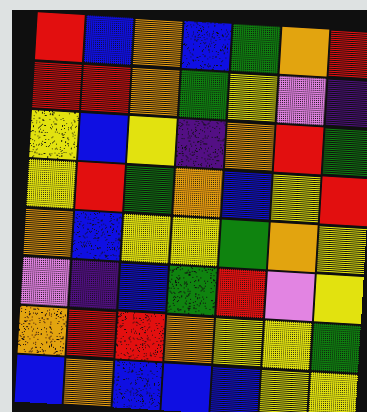[["red", "blue", "orange", "blue", "green", "orange", "red"], ["red", "red", "orange", "green", "yellow", "violet", "indigo"], ["yellow", "blue", "yellow", "indigo", "orange", "red", "green"], ["yellow", "red", "green", "orange", "blue", "yellow", "red"], ["orange", "blue", "yellow", "yellow", "green", "orange", "yellow"], ["violet", "indigo", "blue", "green", "red", "violet", "yellow"], ["orange", "red", "red", "orange", "yellow", "yellow", "green"], ["blue", "orange", "blue", "blue", "blue", "yellow", "yellow"]]